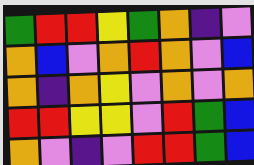[["green", "red", "red", "yellow", "green", "orange", "indigo", "violet"], ["orange", "blue", "violet", "orange", "red", "orange", "violet", "blue"], ["orange", "indigo", "orange", "yellow", "violet", "orange", "violet", "orange"], ["red", "red", "yellow", "yellow", "violet", "red", "green", "blue"], ["orange", "violet", "indigo", "violet", "red", "red", "green", "blue"]]